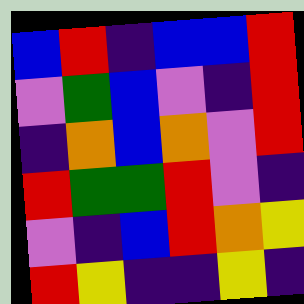[["blue", "red", "indigo", "blue", "blue", "red"], ["violet", "green", "blue", "violet", "indigo", "red"], ["indigo", "orange", "blue", "orange", "violet", "red"], ["red", "green", "green", "red", "violet", "indigo"], ["violet", "indigo", "blue", "red", "orange", "yellow"], ["red", "yellow", "indigo", "indigo", "yellow", "indigo"]]